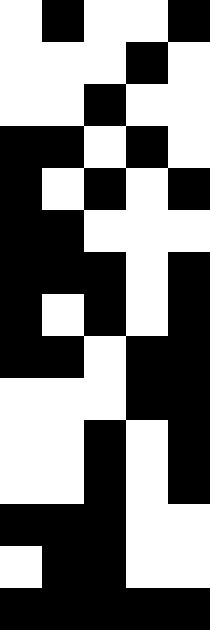[["white", "black", "white", "white", "black"], ["white", "white", "white", "black", "white"], ["white", "white", "black", "white", "white"], ["black", "black", "white", "black", "white"], ["black", "white", "black", "white", "black"], ["black", "black", "white", "white", "white"], ["black", "black", "black", "white", "black"], ["black", "white", "black", "white", "black"], ["black", "black", "white", "black", "black"], ["white", "white", "white", "black", "black"], ["white", "white", "black", "white", "black"], ["white", "white", "black", "white", "black"], ["black", "black", "black", "white", "white"], ["white", "black", "black", "white", "white"], ["black", "black", "black", "black", "black"]]